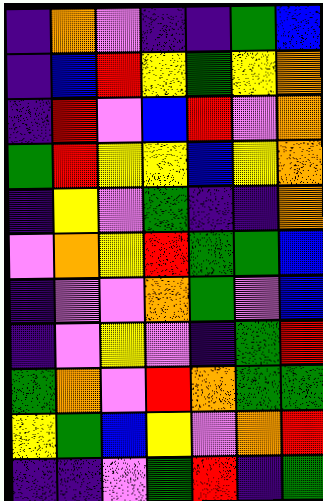[["indigo", "orange", "violet", "indigo", "indigo", "green", "blue"], ["indigo", "blue", "red", "yellow", "green", "yellow", "orange"], ["indigo", "red", "violet", "blue", "red", "violet", "orange"], ["green", "red", "yellow", "yellow", "blue", "yellow", "orange"], ["indigo", "yellow", "violet", "green", "indigo", "indigo", "orange"], ["violet", "orange", "yellow", "red", "green", "green", "blue"], ["indigo", "violet", "violet", "orange", "green", "violet", "blue"], ["indigo", "violet", "yellow", "violet", "indigo", "green", "red"], ["green", "orange", "violet", "red", "orange", "green", "green"], ["yellow", "green", "blue", "yellow", "violet", "orange", "red"], ["indigo", "indigo", "violet", "green", "red", "indigo", "green"]]